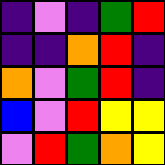[["indigo", "violet", "indigo", "green", "red"], ["indigo", "indigo", "orange", "red", "indigo"], ["orange", "violet", "green", "red", "indigo"], ["blue", "violet", "red", "yellow", "yellow"], ["violet", "red", "green", "orange", "yellow"]]